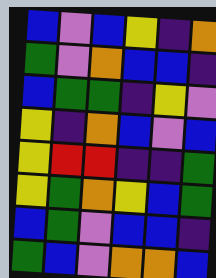[["blue", "violet", "blue", "yellow", "indigo", "orange"], ["green", "violet", "orange", "blue", "blue", "indigo"], ["blue", "green", "green", "indigo", "yellow", "violet"], ["yellow", "indigo", "orange", "blue", "violet", "blue"], ["yellow", "red", "red", "indigo", "indigo", "green"], ["yellow", "green", "orange", "yellow", "blue", "green"], ["blue", "green", "violet", "blue", "blue", "indigo"], ["green", "blue", "violet", "orange", "orange", "blue"]]